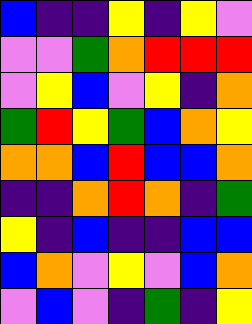[["blue", "indigo", "indigo", "yellow", "indigo", "yellow", "violet"], ["violet", "violet", "green", "orange", "red", "red", "red"], ["violet", "yellow", "blue", "violet", "yellow", "indigo", "orange"], ["green", "red", "yellow", "green", "blue", "orange", "yellow"], ["orange", "orange", "blue", "red", "blue", "blue", "orange"], ["indigo", "indigo", "orange", "red", "orange", "indigo", "green"], ["yellow", "indigo", "blue", "indigo", "indigo", "blue", "blue"], ["blue", "orange", "violet", "yellow", "violet", "blue", "orange"], ["violet", "blue", "violet", "indigo", "green", "indigo", "yellow"]]